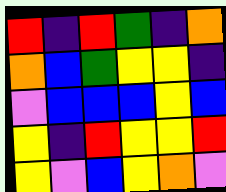[["red", "indigo", "red", "green", "indigo", "orange"], ["orange", "blue", "green", "yellow", "yellow", "indigo"], ["violet", "blue", "blue", "blue", "yellow", "blue"], ["yellow", "indigo", "red", "yellow", "yellow", "red"], ["yellow", "violet", "blue", "yellow", "orange", "violet"]]